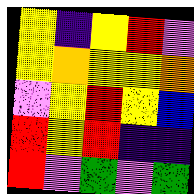[["yellow", "indigo", "yellow", "red", "violet"], ["yellow", "orange", "yellow", "yellow", "orange"], ["violet", "yellow", "red", "yellow", "blue"], ["red", "yellow", "red", "indigo", "indigo"], ["red", "violet", "green", "violet", "green"]]